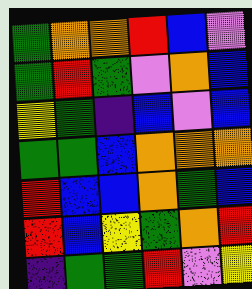[["green", "orange", "orange", "red", "blue", "violet"], ["green", "red", "green", "violet", "orange", "blue"], ["yellow", "green", "indigo", "blue", "violet", "blue"], ["green", "green", "blue", "orange", "orange", "orange"], ["red", "blue", "blue", "orange", "green", "blue"], ["red", "blue", "yellow", "green", "orange", "red"], ["indigo", "green", "green", "red", "violet", "yellow"]]